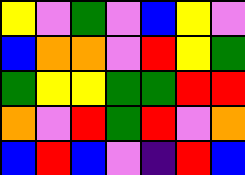[["yellow", "violet", "green", "violet", "blue", "yellow", "violet"], ["blue", "orange", "orange", "violet", "red", "yellow", "green"], ["green", "yellow", "yellow", "green", "green", "red", "red"], ["orange", "violet", "red", "green", "red", "violet", "orange"], ["blue", "red", "blue", "violet", "indigo", "red", "blue"]]